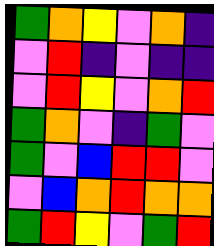[["green", "orange", "yellow", "violet", "orange", "indigo"], ["violet", "red", "indigo", "violet", "indigo", "indigo"], ["violet", "red", "yellow", "violet", "orange", "red"], ["green", "orange", "violet", "indigo", "green", "violet"], ["green", "violet", "blue", "red", "red", "violet"], ["violet", "blue", "orange", "red", "orange", "orange"], ["green", "red", "yellow", "violet", "green", "red"]]